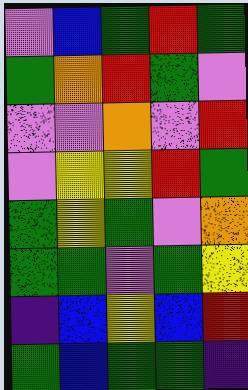[["violet", "blue", "green", "red", "green"], ["green", "orange", "red", "green", "violet"], ["violet", "violet", "orange", "violet", "red"], ["violet", "yellow", "yellow", "red", "green"], ["green", "yellow", "green", "violet", "orange"], ["green", "green", "violet", "green", "yellow"], ["indigo", "blue", "yellow", "blue", "red"], ["green", "blue", "green", "green", "indigo"]]